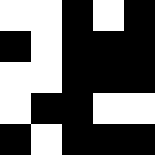[["white", "white", "black", "white", "black"], ["black", "white", "black", "black", "black"], ["white", "white", "black", "black", "black"], ["white", "black", "black", "white", "white"], ["black", "white", "black", "black", "black"]]